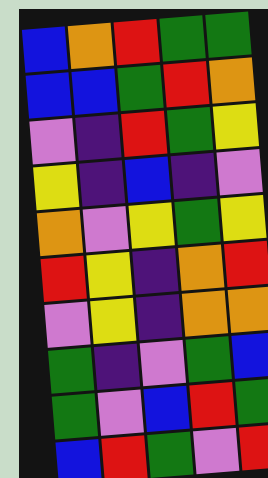[["blue", "orange", "red", "green", "green"], ["blue", "blue", "green", "red", "orange"], ["violet", "indigo", "red", "green", "yellow"], ["yellow", "indigo", "blue", "indigo", "violet"], ["orange", "violet", "yellow", "green", "yellow"], ["red", "yellow", "indigo", "orange", "red"], ["violet", "yellow", "indigo", "orange", "orange"], ["green", "indigo", "violet", "green", "blue"], ["green", "violet", "blue", "red", "green"], ["blue", "red", "green", "violet", "red"]]